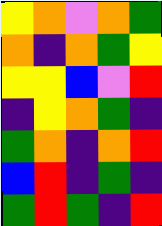[["yellow", "orange", "violet", "orange", "green"], ["orange", "indigo", "orange", "green", "yellow"], ["yellow", "yellow", "blue", "violet", "red"], ["indigo", "yellow", "orange", "green", "indigo"], ["green", "orange", "indigo", "orange", "red"], ["blue", "red", "indigo", "green", "indigo"], ["green", "red", "green", "indigo", "red"]]